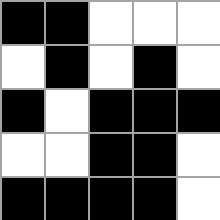[["black", "black", "white", "white", "white"], ["white", "black", "white", "black", "white"], ["black", "white", "black", "black", "black"], ["white", "white", "black", "black", "white"], ["black", "black", "black", "black", "white"]]